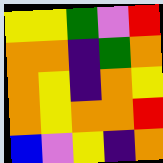[["yellow", "yellow", "green", "violet", "red"], ["orange", "orange", "indigo", "green", "orange"], ["orange", "yellow", "indigo", "orange", "yellow"], ["orange", "yellow", "orange", "orange", "red"], ["blue", "violet", "yellow", "indigo", "orange"]]